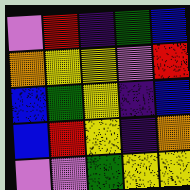[["violet", "red", "indigo", "green", "blue"], ["orange", "yellow", "yellow", "violet", "red"], ["blue", "green", "yellow", "indigo", "blue"], ["blue", "red", "yellow", "indigo", "orange"], ["violet", "violet", "green", "yellow", "yellow"]]